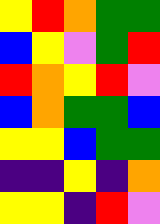[["yellow", "red", "orange", "green", "green"], ["blue", "yellow", "violet", "green", "red"], ["red", "orange", "yellow", "red", "violet"], ["blue", "orange", "green", "green", "blue"], ["yellow", "yellow", "blue", "green", "green"], ["indigo", "indigo", "yellow", "indigo", "orange"], ["yellow", "yellow", "indigo", "red", "violet"]]